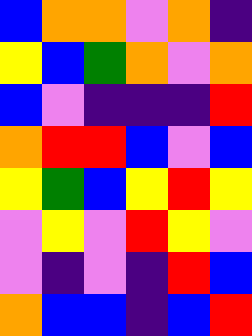[["blue", "orange", "orange", "violet", "orange", "indigo"], ["yellow", "blue", "green", "orange", "violet", "orange"], ["blue", "violet", "indigo", "indigo", "indigo", "red"], ["orange", "red", "red", "blue", "violet", "blue"], ["yellow", "green", "blue", "yellow", "red", "yellow"], ["violet", "yellow", "violet", "red", "yellow", "violet"], ["violet", "indigo", "violet", "indigo", "red", "blue"], ["orange", "blue", "blue", "indigo", "blue", "red"]]